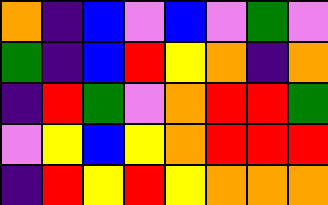[["orange", "indigo", "blue", "violet", "blue", "violet", "green", "violet"], ["green", "indigo", "blue", "red", "yellow", "orange", "indigo", "orange"], ["indigo", "red", "green", "violet", "orange", "red", "red", "green"], ["violet", "yellow", "blue", "yellow", "orange", "red", "red", "red"], ["indigo", "red", "yellow", "red", "yellow", "orange", "orange", "orange"]]